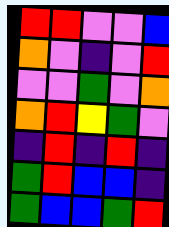[["red", "red", "violet", "violet", "blue"], ["orange", "violet", "indigo", "violet", "red"], ["violet", "violet", "green", "violet", "orange"], ["orange", "red", "yellow", "green", "violet"], ["indigo", "red", "indigo", "red", "indigo"], ["green", "red", "blue", "blue", "indigo"], ["green", "blue", "blue", "green", "red"]]